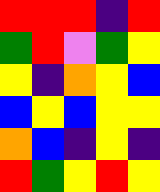[["red", "red", "red", "indigo", "red"], ["green", "red", "violet", "green", "yellow"], ["yellow", "indigo", "orange", "yellow", "blue"], ["blue", "yellow", "blue", "yellow", "yellow"], ["orange", "blue", "indigo", "yellow", "indigo"], ["red", "green", "yellow", "red", "yellow"]]